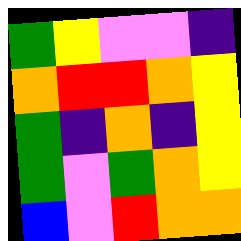[["green", "yellow", "violet", "violet", "indigo"], ["orange", "red", "red", "orange", "yellow"], ["green", "indigo", "orange", "indigo", "yellow"], ["green", "violet", "green", "orange", "yellow"], ["blue", "violet", "red", "orange", "orange"]]